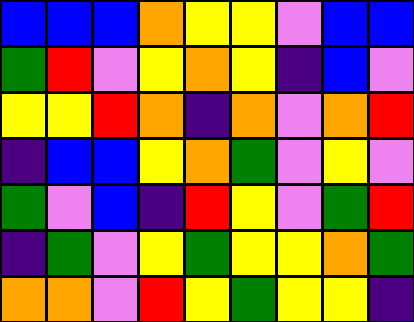[["blue", "blue", "blue", "orange", "yellow", "yellow", "violet", "blue", "blue"], ["green", "red", "violet", "yellow", "orange", "yellow", "indigo", "blue", "violet"], ["yellow", "yellow", "red", "orange", "indigo", "orange", "violet", "orange", "red"], ["indigo", "blue", "blue", "yellow", "orange", "green", "violet", "yellow", "violet"], ["green", "violet", "blue", "indigo", "red", "yellow", "violet", "green", "red"], ["indigo", "green", "violet", "yellow", "green", "yellow", "yellow", "orange", "green"], ["orange", "orange", "violet", "red", "yellow", "green", "yellow", "yellow", "indigo"]]